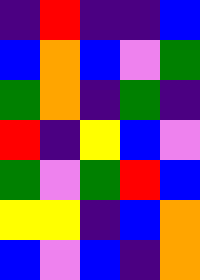[["indigo", "red", "indigo", "indigo", "blue"], ["blue", "orange", "blue", "violet", "green"], ["green", "orange", "indigo", "green", "indigo"], ["red", "indigo", "yellow", "blue", "violet"], ["green", "violet", "green", "red", "blue"], ["yellow", "yellow", "indigo", "blue", "orange"], ["blue", "violet", "blue", "indigo", "orange"]]